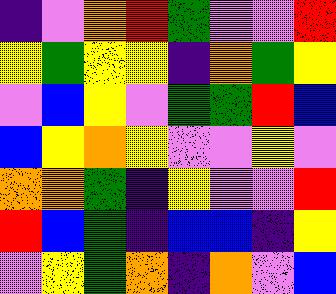[["indigo", "violet", "orange", "red", "green", "violet", "violet", "red"], ["yellow", "green", "yellow", "yellow", "indigo", "orange", "green", "yellow"], ["violet", "blue", "yellow", "violet", "green", "green", "red", "blue"], ["blue", "yellow", "orange", "yellow", "violet", "violet", "yellow", "violet"], ["orange", "orange", "green", "indigo", "yellow", "violet", "violet", "red"], ["red", "blue", "green", "indigo", "blue", "blue", "indigo", "yellow"], ["violet", "yellow", "green", "orange", "indigo", "orange", "violet", "blue"]]